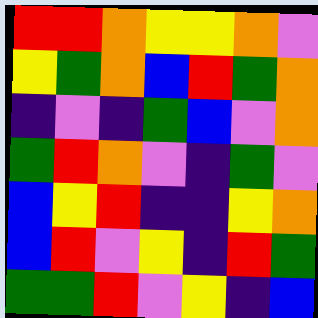[["red", "red", "orange", "yellow", "yellow", "orange", "violet"], ["yellow", "green", "orange", "blue", "red", "green", "orange"], ["indigo", "violet", "indigo", "green", "blue", "violet", "orange"], ["green", "red", "orange", "violet", "indigo", "green", "violet"], ["blue", "yellow", "red", "indigo", "indigo", "yellow", "orange"], ["blue", "red", "violet", "yellow", "indigo", "red", "green"], ["green", "green", "red", "violet", "yellow", "indigo", "blue"]]